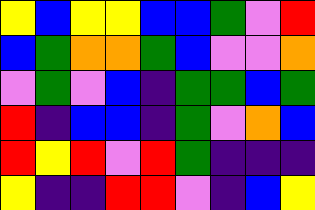[["yellow", "blue", "yellow", "yellow", "blue", "blue", "green", "violet", "red"], ["blue", "green", "orange", "orange", "green", "blue", "violet", "violet", "orange"], ["violet", "green", "violet", "blue", "indigo", "green", "green", "blue", "green"], ["red", "indigo", "blue", "blue", "indigo", "green", "violet", "orange", "blue"], ["red", "yellow", "red", "violet", "red", "green", "indigo", "indigo", "indigo"], ["yellow", "indigo", "indigo", "red", "red", "violet", "indigo", "blue", "yellow"]]